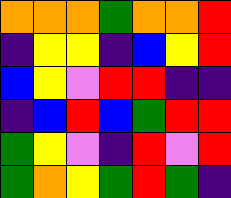[["orange", "orange", "orange", "green", "orange", "orange", "red"], ["indigo", "yellow", "yellow", "indigo", "blue", "yellow", "red"], ["blue", "yellow", "violet", "red", "red", "indigo", "indigo"], ["indigo", "blue", "red", "blue", "green", "red", "red"], ["green", "yellow", "violet", "indigo", "red", "violet", "red"], ["green", "orange", "yellow", "green", "red", "green", "indigo"]]